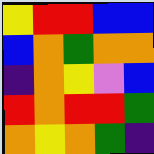[["yellow", "red", "red", "blue", "blue"], ["blue", "orange", "green", "orange", "orange"], ["indigo", "orange", "yellow", "violet", "blue"], ["red", "orange", "red", "red", "green"], ["orange", "yellow", "orange", "green", "indigo"]]